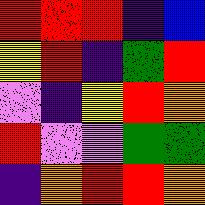[["red", "red", "red", "indigo", "blue"], ["yellow", "red", "indigo", "green", "red"], ["violet", "indigo", "yellow", "red", "orange"], ["red", "violet", "violet", "green", "green"], ["indigo", "orange", "red", "red", "orange"]]